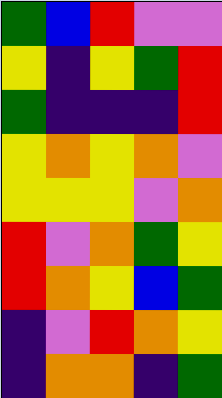[["green", "blue", "red", "violet", "violet"], ["yellow", "indigo", "yellow", "green", "red"], ["green", "indigo", "indigo", "indigo", "red"], ["yellow", "orange", "yellow", "orange", "violet"], ["yellow", "yellow", "yellow", "violet", "orange"], ["red", "violet", "orange", "green", "yellow"], ["red", "orange", "yellow", "blue", "green"], ["indigo", "violet", "red", "orange", "yellow"], ["indigo", "orange", "orange", "indigo", "green"]]